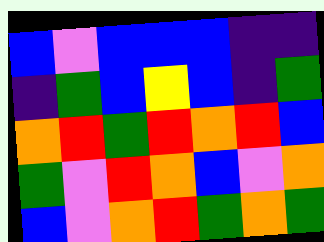[["blue", "violet", "blue", "blue", "blue", "indigo", "indigo"], ["indigo", "green", "blue", "yellow", "blue", "indigo", "green"], ["orange", "red", "green", "red", "orange", "red", "blue"], ["green", "violet", "red", "orange", "blue", "violet", "orange"], ["blue", "violet", "orange", "red", "green", "orange", "green"]]